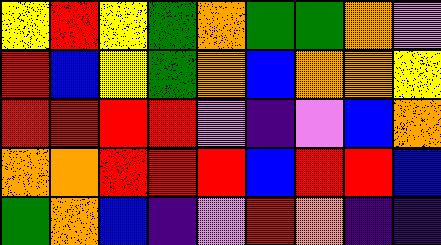[["yellow", "red", "yellow", "green", "orange", "green", "green", "orange", "violet"], ["red", "blue", "yellow", "green", "orange", "blue", "orange", "orange", "yellow"], ["red", "red", "red", "red", "violet", "indigo", "violet", "blue", "orange"], ["orange", "orange", "red", "red", "red", "blue", "red", "red", "blue"], ["green", "orange", "blue", "indigo", "violet", "red", "orange", "indigo", "indigo"]]